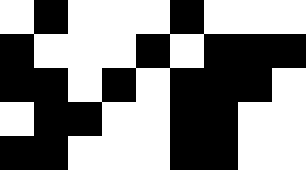[["white", "black", "white", "white", "white", "black", "white", "white", "white"], ["black", "white", "white", "white", "black", "white", "black", "black", "black"], ["black", "black", "white", "black", "white", "black", "black", "black", "white"], ["white", "black", "black", "white", "white", "black", "black", "white", "white"], ["black", "black", "white", "white", "white", "black", "black", "white", "white"]]